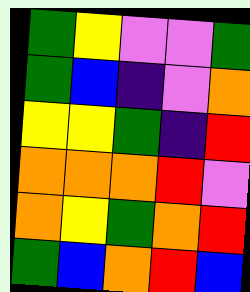[["green", "yellow", "violet", "violet", "green"], ["green", "blue", "indigo", "violet", "orange"], ["yellow", "yellow", "green", "indigo", "red"], ["orange", "orange", "orange", "red", "violet"], ["orange", "yellow", "green", "orange", "red"], ["green", "blue", "orange", "red", "blue"]]